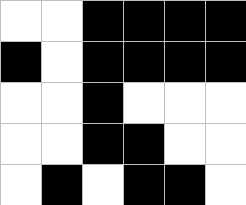[["white", "white", "black", "black", "black", "black"], ["black", "white", "black", "black", "black", "black"], ["white", "white", "black", "white", "white", "white"], ["white", "white", "black", "black", "white", "white"], ["white", "black", "white", "black", "black", "white"]]